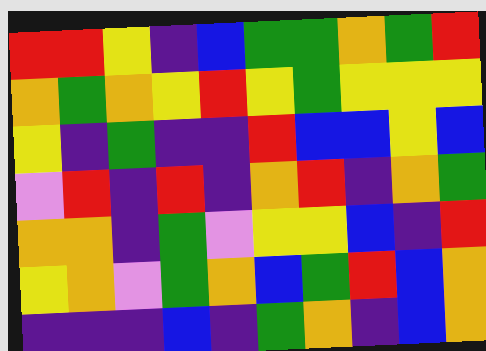[["red", "red", "yellow", "indigo", "blue", "green", "green", "orange", "green", "red"], ["orange", "green", "orange", "yellow", "red", "yellow", "green", "yellow", "yellow", "yellow"], ["yellow", "indigo", "green", "indigo", "indigo", "red", "blue", "blue", "yellow", "blue"], ["violet", "red", "indigo", "red", "indigo", "orange", "red", "indigo", "orange", "green"], ["orange", "orange", "indigo", "green", "violet", "yellow", "yellow", "blue", "indigo", "red"], ["yellow", "orange", "violet", "green", "orange", "blue", "green", "red", "blue", "orange"], ["indigo", "indigo", "indigo", "blue", "indigo", "green", "orange", "indigo", "blue", "orange"]]